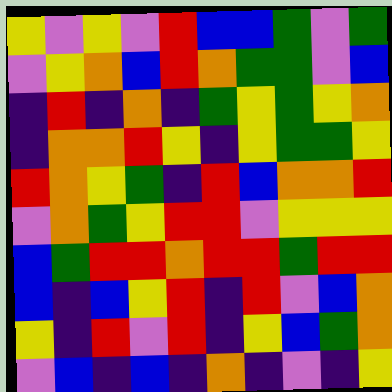[["yellow", "violet", "yellow", "violet", "red", "blue", "blue", "green", "violet", "green"], ["violet", "yellow", "orange", "blue", "red", "orange", "green", "green", "violet", "blue"], ["indigo", "red", "indigo", "orange", "indigo", "green", "yellow", "green", "yellow", "orange"], ["indigo", "orange", "orange", "red", "yellow", "indigo", "yellow", "green", "green", "yellow"], ["red", "orange", "yellow", "green", "indigo", "red", "blue", "orange", "orange", "red"], ["violet", "orange", "green", "yellow", "red", "red", "violet", "yellow", "yellow", "yellow"], ["blue", "green", "red", "red", "orange", "red", "red", "green", "red", "red"], ["blue", "indigo", "blue", "yellow", "red", "indigo", "red", "violet", "blue", "orange"], ["yellow", "indigo", "red", "violet", "red", "indigo", "yellow", "blue", "green", "orange"], ["violet", "blue", "indigo", "blue", "indigo", "orange", "indigo", "violet", "indigo", "yellow"]]